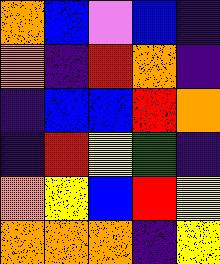[["orange", "blue", "violet", "blue", "indigo"], ["orange", "indigo", "red", "orange", "indigo"], ["indigo", "blue", "blue", "red", "orange"], ["indigo", "red", "yellow", "green", "indigo"], ["orange", "yellow", "blue", "red", "yellow"], ["orange", "orange", "orange", "indigo", "yellow"]]